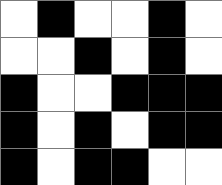[["white", "black", "white", "white", "black", "white"], ["white", "white", "black", "white", "black", "white"], ["black", "white", "white", "black", "black", "black"], ["black", "white", "black", "white", "black", "black"], ["black", "white", "black", "black", "white", "white"]]